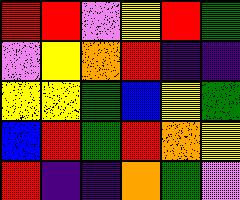[["red", "red", "violet", "yellow", "red", "green"], ["violet", "yellow", "orange", "red", "indigo", "indigo"], ["yellow", "yellow", "green", "blue", "yellow", "green"], ["blue", "red", "green", "red", "orange", "yellow"], ["red", "indigo", "indigo", "orange", "green", "violet"]]